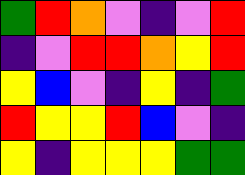[["green", "red", "orange", "violet", "indigo", "violet", "red"], ["indigo", "violet", "red", "red", "orange", "yellow", "red"], ["yellow", "blue", "violet", "indigo", "yellow", "indigo", "green"], ["red", "yellow", "yellow", "red", "blue", "violet", "indigo"], ["yellow", "indigo", "yellow", "yellow", "yellow", "green", "green"]]